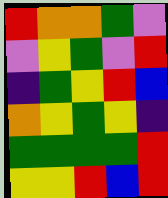[["red", "orange", "orange", "green", "violet"], ["violet", "yellow", "green", "violet", "red"], ["indigo", "green", "yellow", "red", "blue"], ["orange", "yellow", "green", "yellow", "indigo"], ["green", "green", "green", "green", "red"], ["yellow", "yellow", "red", "blue", "red"]]